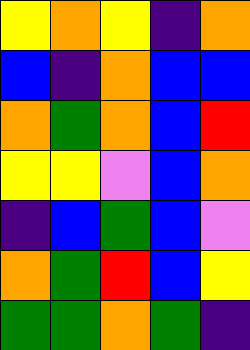[["yellow", "orange", "yellow", "indigo", "orange"], ["blue", "indigo", "orange", "blue", "blue"], ["orange", "green", "orange", "blue", "red"], ["yellow", "yellow", "violet", "blue", "orange"], ["indigo", "blue", "green", "blue", "violet"], ["orange", "green", "red", "blue", "yellow"], ["green", "green", "orange", "green", "indigo"]]